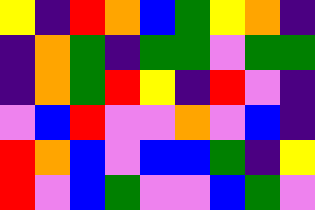[["yellow", "indigo", "red", "orange", "blue", "green", "yellow", "orange", "indigo"], ["indigo", "orange", "green", "indigo", "green", "green", "violet", "green", "green"], ["indigo", "orange", "green", "red", "yellow", "indigo", "red", "violet", "indigo"], ["violet", "blue", "red", "violet", "violet", "orange", "violet", "blue", "indigo"], ["red", "orange", "blue", "violet", "blue", "blue", "green", "indigo", "yellow"], ["red", "violet", "blue", "green", "violet", "violet", "blue", "green", "violet"]]